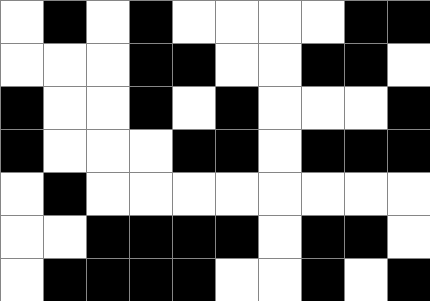[["white", "black", "white", "black", "white", "white", "white", "white", "black", "black"], ["white", "white", "white", "black", "black", "white", "white", "black", "black", "white"], ["black", "white", "white", "black", "white", "black", "white", "white", "white", "black"], ["black", "white", "white", "white", "black", "black", "white", "black", "black", "black"], ["white", "black", "white", "white", "white", "white", "white", "white", "white", "white"], ["white", "white", "black", "black", "black", "black", "white", "black", "black", "white"], ["white", "black", "black", "black", "black", "white", "white", "black", "white", "black"]]